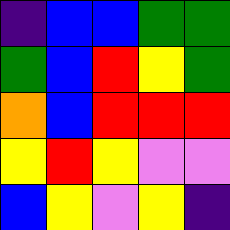[["indigo", "blue", "blue", "green", "green"], ["green", "blue", "red", "yellow", "green"], ["orange", "blue", "red", "red", "red"], ["yellow", "red", "yellow", "violet", "violet"], ["blue", "yellow", "violet", "yellow", "indigo"]]